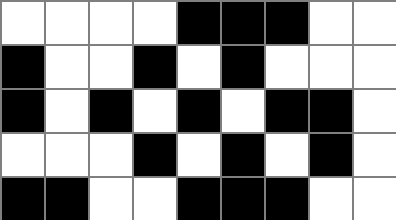[["white", "white", "white", "white", "black", "black", "black", "white", "white"], ["black", "white", "white", "black", "white", "black", "white", "white", "white"], ["black", "white", "black", "white", "black", "white", "black", "black", "white"], ["white", "white", "white", "black", "white", "black", "white", "black", "white"], ["black", "black", "white", "white", "black", "black", "black", "white", "white"]]